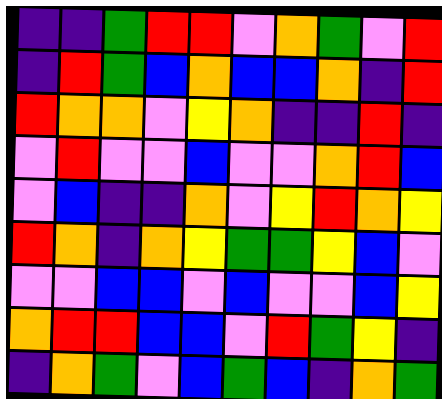[["indigo", "indigo", "green", "red", "red", "violet", "orange", "green", "violet", "red"], ["indigo", "red", "green", "blue", "orange", "blue", "blue", "orange", "indigo", "red"], ["red", "orange", "orange", "violet", "yellow", "orange", "indigo", "indigo", "red", "indigo"], ["violet", "red", "violet", "violet", "blue", "violet", "violet", "orange", "red", "blue"], ["violet", "blue", "indigo", "indigo", "orange", "violet", "yellow", "red", "orange", "yellow"], ["red", "orange", "indigo", "orange", "yellow", "green", "green", "yellow", "blue", "violet"], ["violet", "violet", "blue", "blue", "violet", "blue", "violet", "violet", "blue", "yellow"], ["orange", "red", "red", "blue", "blue", "violet", "red", "green", "yellow", "indigo"], ["indigo", "orange", "green", "violet", "blue", "green", "blue", "indigo", "orange", "green"]]